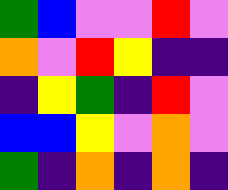[["green", "blue", "violet", "violet", "red", "violet"], ["orange", "violet", "red", "yellow", "indigo", "indigo"], ["indigo", "yellow", "green", "indigo", "red", "violet"], ["blue", "blue", "yellow", "violet", "orange", "violet"], ["green", "indigo", "orange", "indigo", "orange", "indigo"]]